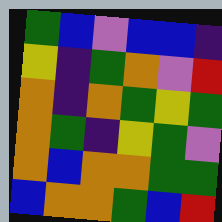[["green", "blue", "violet", "blue", "blue", "indigo"], ["yellow", "indigo", "green", "orange", "violet", "red"], ["orange", "indigo", "orange", "green", "yellow", "green"], ["orange", "green", "indigo", "yellow", "green", "violet"], ["orange", "blue", "orange", "orange", "green", "green"], ["blue", "orange", "orange", "green", "blue", "red"]]